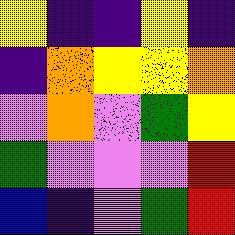[["yellow", "indigo", "indigo", "yellow", "indigo"], ["indigo", "orange", "yellow", "yellow", "orange"], ["violet", "orange", "violet", "green", "yellow"], ["green", "violet", "violet", "violet", "red"], ["blue", "indigo", "violet", "green", "red"]]